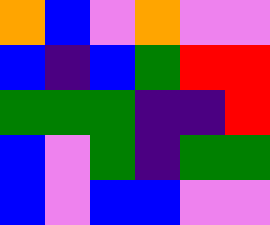[["orange", "blue", "violet", "orange", "violet", "violet"], ["blue", "indigo", "blue", "green", "red", "red"], ["green", "green", "green", "indigo", "indigo", "red"], ["blue", "violet", "green", "indigo", "green", "green"], ["blue", "violet", "blue", "blue", "violet", "violet"]]